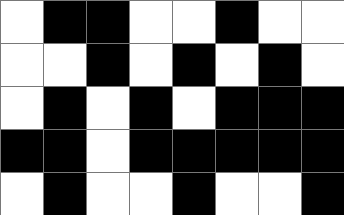[["white", "black", "black", "white", "white", "black", "white", "white"], ["white", "white", "black", "white", "black", "white", "black", "white"], ["white", "black", "white", "black", "white", "black", "black", "black"], ["black", "black", "white", "black", "black", "black", "black", "black"], ["white", "black", "white", "white", "black", "white", "white", "black"]]